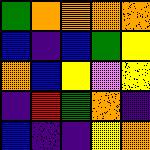[["green", "orange", "orange", "orange", "orange"], ["blue", "indigo", "blue", "green", "yellow"], ["orange", "blue", "yellow", "violet", "yellow"], ["indigo", "red", "green", "orange", "indigo"], ["blue", "indigo", "indigo", "yellow", "orange"]]